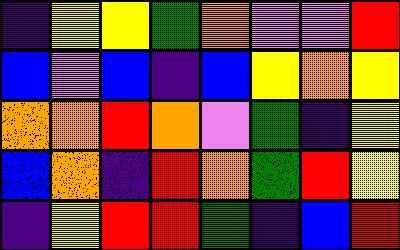[["indigo", "yellow", "yellow", "green", "orange", "violet", "violet", "red"], ["blue", "violet", "blue", "indigo", "blue", "yellow", "orange", "yellow"], ["orange", "orange", "red", "orange", "violet", "green", "indigo", "yellow"], ["blue", "orange", "indigo", "red", "orange", "green", "red", "yellow"], ["indigo", "yellow", "red", "red", "green", "indigo", "blue", "red"]]